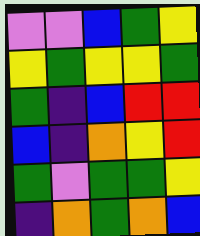[["violet", "violet", "blue", "green", "yellow"], ["yellow", "green", "yellow", "yellow", "green"], ["green", "indigo", "blue", "red", "red"], ["blue", "indigo", "orange", "yellow", "red"], ["green", "violet", "green", "green", "yellow"], ["indigo", "orange", "green", "orange", "blue"]]